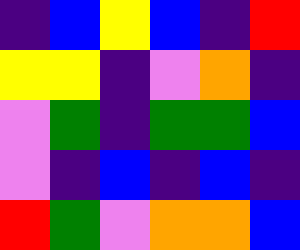[["indigo", "blue", "yellow", "blue", "indigo", "red"], ["yellow", "yellow", "indigo", "violet", "orange", "indigo"], ["violet", "green", "indigo", "green", "green", "blue"], ["violet", "indigo", "blue", "indigo", "blue", "indigo"], ["red", "green", "violet", "orange", "orange", "blue"]]